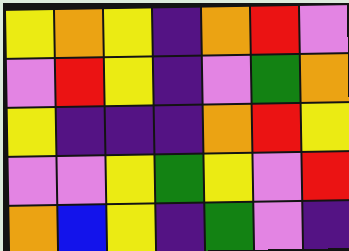[["yellow", "orange", "yellow", "indigo", "orange", "red", "violet"], ["violet", "red", "yellow", "indigo", "violet", "green", "orange"], ["yellow", "indigo", "indigo", "indigo", "orange", "red", "yellow"], ["violet", "violet", "yellow", "green", "yellow", "violet", "red"], ["orange", "blue", "yellow", "indigo", "green", "violet", "indigo"]]